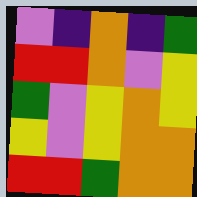[["violet", "indigo", "orange", "indigo", "green"], ["red", "red", "orange", "violet", "yellow"], ["green", "violet", "yellow", "orange", "yellow"], ["yellow", "violet", "yellow", "orange", "orange"], ["red", "red", "green", "orange", "orange"]]